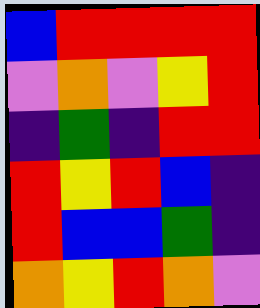[["blue", "red", "red", "red", "red"], ["violet", "orange", "violet", "yellow", "red"], ["indigo", "green", "indigo", "red", "red"], ["red", "yellow", "red", "blue", "indigo"], ["red", "blue", "blue", "green", "indigo"], ["orange", "yellow", "red", "orange", "violet"]]